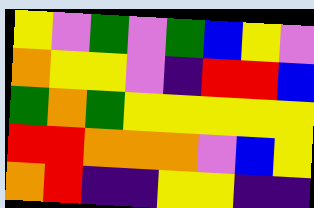[["yellow", "violet", "green", "violet", "green", "blue", "yellow", "violet"], ["orange", "yellow", "yellow", "violet", "indigo", "red", "red", "blue"], ["green", "orange", "green", "yellow", "yellow", "yellow", "yellow", "yellow"], ["red", "red", "orange", "orange", "orange", "violet", "blue", "yellow"], ["orange", "red", "indigo", "indigo", "yellow", "yellow", "indigo", "indigo"]]